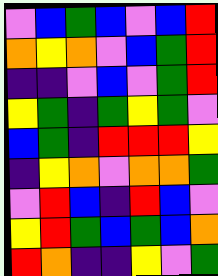[["violet", "blue", "green", "blue", "violet", "blue", "red"], ["orange", "yellow", "orange", "violet", "blue", "green", "red"], ["indigo", "indigo", "violet", "blue", "violet", "green", "red"], ["yellow", "green", "indigo", "green", "yellow", "green", "violet"], ["blue", "green", "indigo", "red", "red", "red", "yellow"], ["indigo", "yellow", "orange", "violet", "orange", "orange", "green"], ["violet", "red", "blue", "indigo", "red", "blue", "violet"], ["yellow", "red", "green", "blue", "green", "blue", "orange"], ["red", "orange", "indigo", "indigo", "yellow", "violet", "green"]]